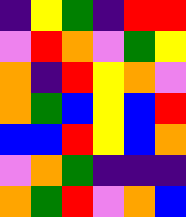[["indigo", "yellow", "green", "indigo", "red", "red"], ["violet", "red", "orange", "violet", "green", "yellow"], ["orange", "indigo", "red", "yellow", "orange", "violet"], ["orange", "green", "blue", "yellow", "blue", "red"], ["blue", "blue", "red", "yellow", "blue", "orange"], ["violet", "orange", "green", "indigo", "indigo", "indigo"], ["orange", "green", "red", "violet", "orange", "blue"]]